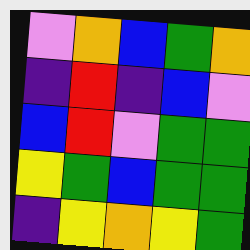[["violet", "orange", "blue", "green", "orange"], ["indigo", "red", "indigo", "blue", "violet"], ["blue", "red", "violet", "green", "green"], ["yellow", "green", "blue", "green", "green"], ["indigo", "yellow", "orange", "yellow", "green"]]